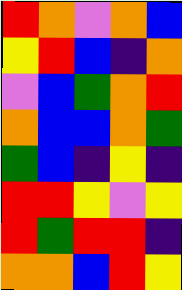[["red", "orange", "violet", "orange", "blue"], ["yellow", "red", "blue", "indigo", "orange"], ["violet", "blue", "green", "orange", "red"], ["orange", "blue", "blue", "orange", "green"], ["green", "blue", "indigo", "yellow", "indigo"], ["red", "red", "yellow", "violet", "yellow"], ["red", "green", "red", "red", "indigo"], ["orange", "orange", "blue", "red", "yellow"]]